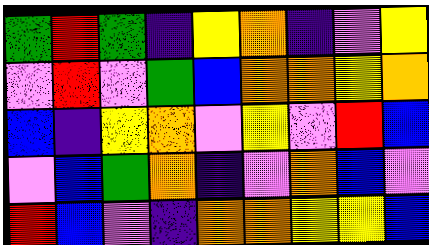[["green", "red", "green", "indigo", "yellow", "orange", "indigo", "violet", "yellow"], ["violet", "red", "violet", "green", "blue", "orange", "orange", "yellow", "orange"], ["blue", "indigo", "yellow", "orange", "violet", "yellow", "violet", "red", "blue"], ["violet", "blue", "green", "orange", "indigo", "violet", "orange", "blue", "violet"], ["red", "blue", "violet", "indigo", "orange", "orange", "yellow", "yellow", "blue"]]